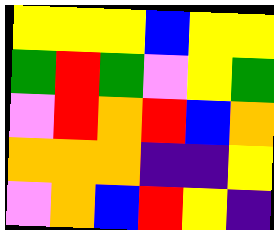[["yellow", "yellow", "yellow", "blue", "yellow", "yellow"], ["green", "red", "green", "violet", "yellow", "green"], ["violet", "red", "orange", "red", "blue", "orange"], ["orange", "orange", "orange", "indigo", "indigo", "yellow"], ["violet", "orange", "blue", "red", "yellow", "indigo"]]